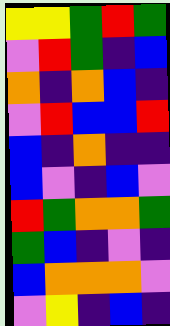[["yellow", "yellow", "green", "red", "green"], ["violet", "red", "green", "indigo", "blue"], ["orange", "indigo", "orange", "blue", "indigo"], ["violet", "red", "blue", "blue", "red"], ["blue", "indigo", "orange", "indigo", "indigo"], ["blue", "violet", "indigo", "blue", "violet"], ["red", "green", "orange", "orange", "green"], ["green", "blue", "indigo", "violet", "indigo"], ["blue", "orange", "orange", "orange", "violet"], ["violet", "yellow", "indigo", "blue", "indigo"]]